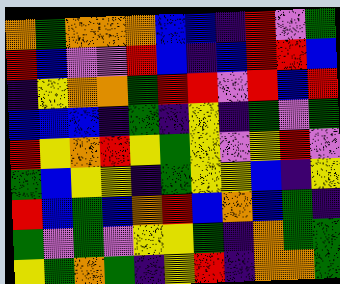[["orange", "green", "orange", "orange", "orange", "blue", "blue", "indigo", "red", "violet", "green"], ["red", "blue", "violet", "violet", "red", "blue", "indigo", "blue", "red", "red", "blue"], ["indigo", "yellow", "orange", "orange", "green", "red", "red", "violet", "red", "blue", "red"], ["blue", "blue", "blue", "indigo", "green", "indigo", "yellow", "indigo", "green", "violet", "green"], ["red", "yellow", "orange", "red", "yellow", "green", "yellow", "violet", "yellow", "red", "violet"], ["green", "blue", "yellow", "yellow", "indigo", "green", "yellow", "yellow", "blue", "indigo", "yellow"], ["red", "blue", "green", "blue", "orange", "red", "blue", "orange", "blue", "green", "indigo"], ["green", "violet", "green", "violet", "yellow", "yellow", "green", "indigo", "orange", "green", "green"], ["yellow", "green", "orange", "green", "indigo", "yellow", "red", "indigo", "orange", "orange", "green"]]